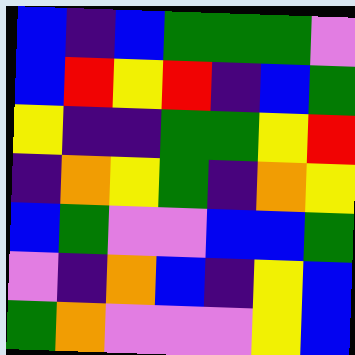[["blue", "indigo", "blue", "green", "green", "green", "violet"], ["blue", "red", "yellow", "red", "indigo", "blue", "green"], ["yellow", "indigo", "indigo", "green", "green", "yellow", "red"], ["indigo", "orange", "yellow", "green", "indigo", "orange", "yellow"], ["blue", "green", "violet", "violet", "blue", "blue", "green"], ["violet", "indigo", "orange", "blue", "indigo", "yellow", "blue"], ["green", "orange", "violet", "violet", "violet", "yellow", "blue"]]